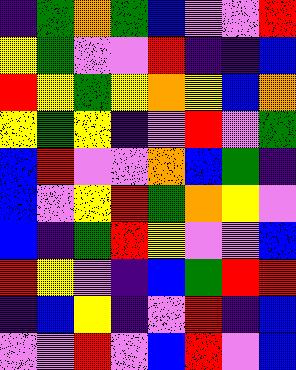[["indigo", "green", "orange", "green", "blue", "violet", "violet", "red"], ["yellow", "green", "violet", "violet", "red", "indigo", "indigo", "blue"], ["red", "yellow", "green", "yellow", "orange", "yellow", "blue", "orange"], ["yellow", "green", "yellow", "indigo", "violet", "red", "violet", "green"], ["blue", "red", "violet", "violet", "orange", "blue", "green", "indigo"], ["blue", "violet", "yellow", "red", "green", "orange", "yellow", "violet"], ["blue", "indigo", "green", "red", "yellow", "violet", "violet", "blue"], ["red", "yellow", "violet", "indigo", "blue", "green", "red", "red"], ["indigo", "blue", "yellow", "indigo", "violet", "red", "indigo", "blue"], ["violet", "violet", "red", "violet", "blue", "red", "violet", "blue"]]